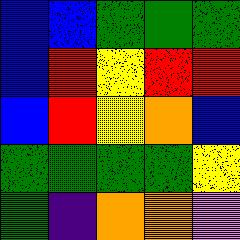[["blue", "blue", "green", "green", "green"], ["blue", "red", "yellow", "red", "red"], ["blue", "red", "yellow", "orange", "blue"], ["green", "green", "green", "green", "yellow"], ["green", "indigo", "orange", "orange", "violet"]]